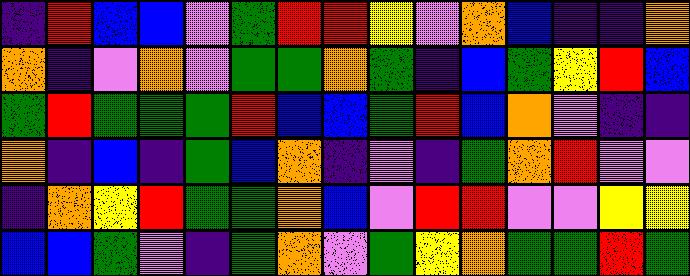[["indigo", "red", "blue", "blue", "violet", "green", "red", "red", "yellow", "violet", "orange", "blue", "indigo", "indigo", "orange"], ["orange", "indigo", "violet", "orange", "violet", "green", "green", "orange", "green", "indigo", "blue", "green", "yellow", "red", "blue"], ["green", "red", "green", "green", "green", "red", "blue", "blue", "green", "red", "blue", "orange", "violet", "indigo", "indigo"], ["orange", "indigo", "blue", "indigo", "green", "blue", "orange", "indigo", "violet", "indigo", "green", "orange", "red", "violet", "violet"], ["indigo", "orange", "yellow", "red", "green", "green", "orange", "blue", "violet", "red", "red", "violet", "violet", "yellow", "yellow"], ["blue", "blue", "green", "violet", "indigo", "green", "orange", "violet", "green", "yellow", "orange", "green", "green", "red", "green"]]